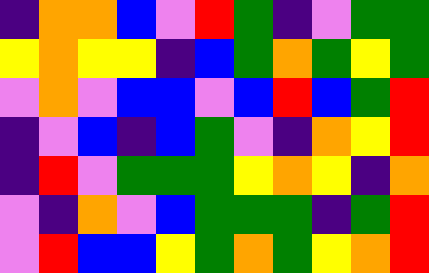[["indigo", "orange", "orange", "blue", "violet", "red", "green", "indigo", "violet", "green", "green"], ["yellow", "orange", "yellow", "yellow", "indigo", "blue", "green", "orange", "green", "yellow", "green"], ["violet", "orange", "violet", "blue", "blue", "violet", "blue", "red", "blue", "green", "red"], ["indigo", "violet", "blue", "indigo", "blue", "green", "violet", "indigo", "orange", "yellow", "red"], ["indigo", "red", "violet", "green", "green", "green", "yellow", "orange", "yellow", "indigo", "orange"], ["violet", "indigo", "orange", "violet", "blue", "green", "green", "green", "indigo", "green", "red"], ["violet", "red", "blue", "blue", "yellow", "green", "orange", "green", "yellow", "orange", "red"]]